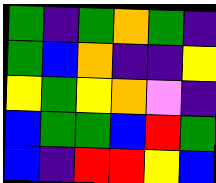[["green", "indigo", "green", "orange", "green", "indigo"], ["green", "blue", "orange", "indigo", "indigo", "yellow"], ["yellow", "green", "yellow", "orange", "violet", "indigo"], ["blue", "green", "green", "blue", "red", "green"], ["blue", "indigo", "red", "red", "yellow", "blue"]]